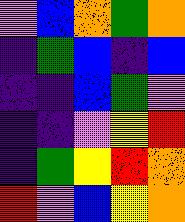[["violet", "blue", "orange", "green", "orange"], ["indigo", "green", "blue", "indigo", "blue"], ["indigo", "indigo", "blue", "green", "violet"], ["indigo", "indigo", "violet", "yellow", "red"], ["indigo", "green", "yellow", "red", "orange"], ["red", "violet", "blue", "yellow", "orange"]]